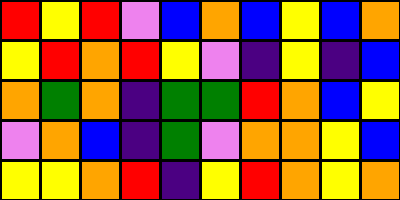[["red", "yellow", "red", "violet", "blue", "orange", "blue", "yellow", "blue", "orange"], ["yellow", "red", "orange", "red", "yellow", "violet", "indigo", "yellow", "indigo", "blue"], ["orange", "green", "orange", "indigo", "green", "green", "red", "orange", "blue", "yellow"], ["violet", "orange", "blue", "indigo", "green", "violet", "orange", "orange", "yellow", "blue"], ["yellow", "yellow", "orange", "red", "indigo", "yellow", "red", "orange", "yellow", "orange"]]